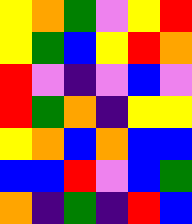[["yellow", "orange", "green", "violet", "yellow", "red"], ["yellow", "green", "blue", "yellow", "red", "orange"], ["red", "violet", "indigo", "violet", "blue", "violet"], ["red", "green", "orange", "indigo", "yellow", "yellow"], ["yellow", "orange", "blue", "orange", "blue", "blue"], ["blue", "blue", "red", "violet", "blue", "green"], ["orange", "indigo", "green", "indigo", "red", "blue"]]